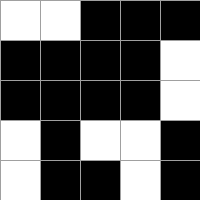[["white", "white", "black", "black", "black"], ["black", "black", "black", "black", "white"], ["black", "black", "black", "black", "white"], ["white", "black", "white", "white", "black"], ["white", "black", "black", "white", "black"]]